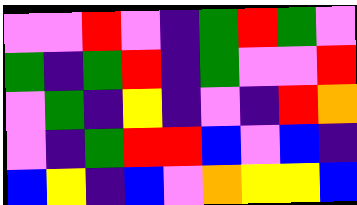[["violet", "violet", "red", "violet", "indigo", "green", "red", "green", "violet"], ["green", "indigo", "green", "red", "indigo", "green", "violet", "violet", "red"], ["violet", "green", "indigo", "yellow", "indigo", "violet", "indigo", "red", "orange"], ["violet", "indigo", "green", "red", "red", "blue", "violet", "blue", "indigo"], ["blue", "yellow", "indigo", "blue", "violet", "orange", "yellow", "yellow", "blue"]]